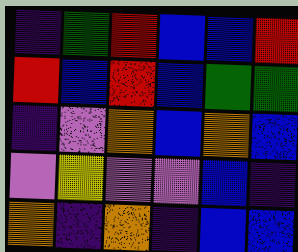[["indigo", "green", "red", "blue", "blue", "red"], ["red", "blue", "red", "blue", "green", "green"], ["indigo", "violet", "orange", "blue", "orange", "blue"], ["violet", "yellow", "violet", "violet", "blue", "indigo"], ["orange", "indigo", "orange", "indigo", "blue", "blue"]]